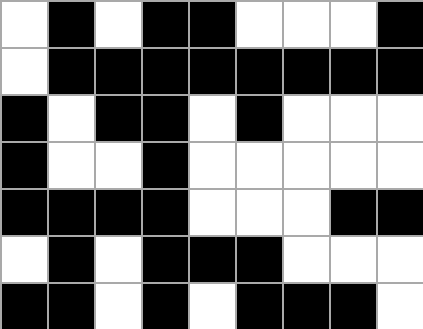[["white", "black", "white", "black", "black", "white", "white", "white", "black"], ["white", "black", "black", "black", "black", "black", "black", "black", "black"], ["black", "white", "black", "black", "white", "black", "white", "white", "white"], ["black", "white", "white", "black", "white", "white", "white", "white", "white"], ["black", "black", "black", "black", "white", "white", "white", "black", "black"], ["white", "black", "white", "black", "black", "black", "white", "white", "white"], ["black", "black", "white", "black", "white", "black", "black", "black", "white"]]